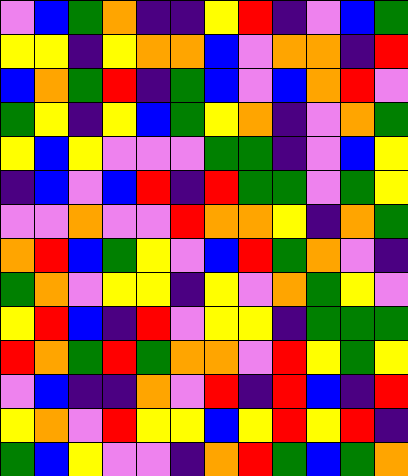[["violet", "blue", "green", "orange", "indigo", "indigo", "yellow", "red", "indigo", "violet", "blue", "green"], ["yellow", "yellow", "indigo", "yellow", "orange", "orange", "blue", "violet", "orange", "orange", "indigo", "red"], ["blue", "orange", "green", "red", "indigo", "green", "blue", "violet", "blue", "orange", "red", "violet"], ["green", "yellow", "indigo", "yellow", "blue", "green", "yellow", "orange", "indigo", "violet", "orange", "green"], ["yellow", "blue", "yellow", "violet", "violet", "violet", "green", "green", "indigo", "violet", "blue", "yellow"], ["indigo", "blue", "violet", "blue", "red", "indigo", "red", "green", "green", "violet", "green", "yellow"], ["violet", "violet", "orange", "violet", "violet", "red", "orange", "orange", "yellow", "indigo", "orange", "green"], ["orange", "red", "blue", "green", "yellow", "violet", "blue", "red", "green", "orange", "violet", "indigo"], ["green", "orange", "violet", "yellow", "yellow", "indigo", "yellow", "violet", "orange", "green", "yellow", "violet"], ["yellow", "red", "blue", "indigo", "red", "violet", "yellow", "yellow", "indigo", "green", "green", "green"], ["red", "orange", "green", "red", "green", "orange", "orange", "violet", "red", "yellow", "green", "yellow"], ["violet", "blue", "indigo", "indigo", "orange", "violet", "red", "indigo", "red", "blue", "indigo", "red"], ["yellow", "orange", "violet", "red", "yellow", "yellow", "blue", "yellow", "red", "yellow", "red", "indigo"], ["green", "blue", "yellow", "violet", "violet", "indigo", "orange", "red", "green", "blue", "green", "orange"]]